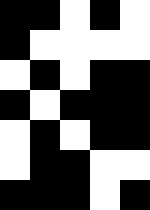[["black", "black", "white", "black", "white"], ["black", "white", "white", "white", "white"], ["white", "black", "white", "black", "black"], ["black", "white", "black", "black", "black"], ["white", "black", "white", "black", "black"], ["white", "black", "black", "white", "white"], ["black", "black", "black", "white", "black"]]